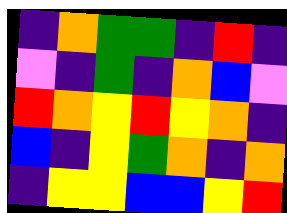[["indigo", "orange", "green", "green", "indigo", "red", "indigo"], ["violet", "indigo", "green", "indigo", "orange", "blue", "violet"], ["red", "orange", "yellow", "red", "yellow", "orange", "indigo"], ["blue", "indigo", "yellow", "green", "orange", "indigo", "orange"], ["indigo", "yellow", "yellow", "blue", "blue", "yellow", "red"]]